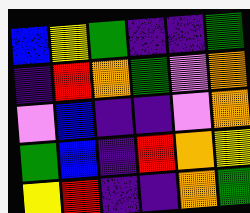[["blue", "yellow", "green", "indigo", "indigo", "green"], ["indigo", "red", "orange", "green", "violet", "orange"], ["violet", "blue", "indigo", "indigo", "violet", "orange"], ["green", "blue", "indigo", "red", "orange", "yellow"], ["yellow", "red", "indigo", "indigo", "orange", "green"]]